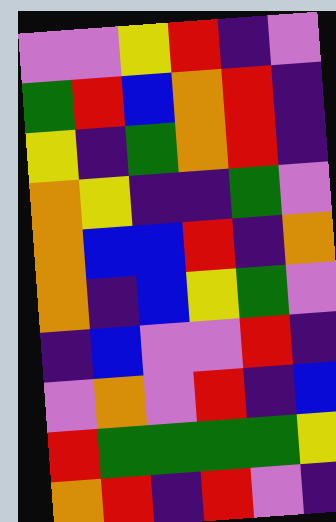[["violet", "violet", "yellow", "red", "indigo", "violet"], ["green", "red", "blue", "orange", "red", "indigo"], ["yellow", "indigo", "green", "orange", "red", "indigo"], ["orange", "yellow", "indigo", "indigo", "green", "violet"], ["orange", "blue", "blue", "red", "indigo", "orange"], ["orange", "indigo", "blue", "yellow", "green", "violet"], ["indigo", "blue", "violet", "violet", "red", "indigo"], ["violet", "orange", "violet", "red", "indigo", "blue"], ["red", "green", "green", "green", "green", "yellow"], ["orange", "red", "indigo", "red", "violet", "indigo"]]